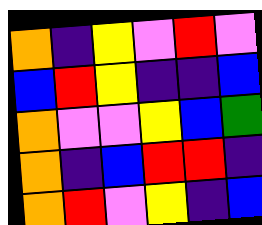[["orange", "indigo", "yellow", "violet", "red", "violet"], ["blue", "red", "yellow", "indigo", "indigo", "blue"], ["orange", "violet", "violet", "yellow", "blue", "green"], ["orange", "indigo", "blue", "red", "red", "indigo"], ["orange", "red", "violet", "yellow", "indigo", "blue"]]